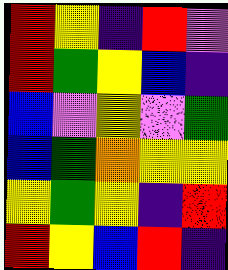[["red", "yellow", "indigo", "red", "violet"], ["red", "green", "yellow", "blue", "indigo"], ["blue", "violet", "yellow", "violet", "green"], ["blue", "green", "orange", "yellow", "yellow"], ["yellow", "green", "yellow", "indigo", "red"], ["red", "yellow", "blue", "red", "indigo"]]